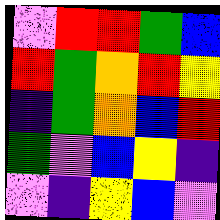[["violet", "red", "red", "green", "blue"], ["red", "green", "orange", "red", "yellow"], ["indigo", "green", "orange", "blue", "red"], ["green", "violet", "blue", "yellow", "indigo"], ["violet", "indigo", "yellow", "blue", "violet"]]